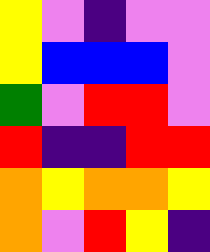[["yellow", "violet", "indigo", "violet", "violet"], ["yellow", "blue", "blue", "blue", "violet"], ["green", "violet", "red", "red", "violet"], ["red", "indigo", "indigo", "red", "red"], ["orange", "yellow", "orange", "orange", "yellow"], ["orange", "violet", "red", "yellow", "indigo"]]